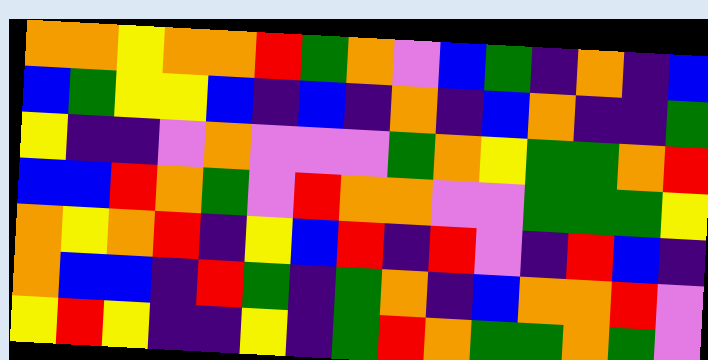[["orange", "orange", "yellow", "orange", "orange", "red", "green", "orange", "violet", "blue", "green", "indigo", "orange", "indigo", "blue"], ["blue", "green", "yellow", "yellow", "blue", "indigo", "blue", "indigo", "orange", "indigo", "blue", "orange", "indigo", "indigo", "green"], ["yellow", "indigo", "indigo", "violet", "orange", "violet", "violet", "violet", "green", "orange", "yellow", "green", "green", "orange", "red"], ["blue", "blue", "red", "orange", "green", "violet", "red", "orange", "orange", "violet", "violet", "green", "green", "green", "yellow"], ["orange", "yellow", "orange", "red", "indigo", "yellow", "blue", "red", "indigo", "red", "violet", "indigo", "red", "blue", "indigo"], ["orange", "blue", "blue", "indigo", "red", "green", "indigo", "green", "orange", "indigo", "blue", "orange", "orange", "red", "violet"], ["yellow", "red", "yellow", "indigo", "indigo", "yellow", "indigo", "green", "red", "orange", "green", "green", "orange", "green", "violet"]]